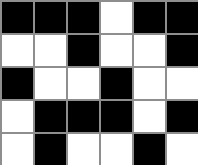[["black", "black", "black", "white", "black", "black"], ["white", "white", "black", "white", "white", "black"], ["black", "white", "white", "black", "white", "white"], ["white", "black", "black", "black", "white", "black"], ["white", "black", "white", "white", "black", "white"]]